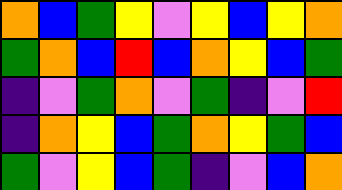[["orange", "blue", "green", "yellow", "violet", "yellow", "blue", "yellow", "orange"], ["green", "orange", "blue", "red", "blue", "orange", "yellow", "blue", "green"], ["indigo", "violet", "green", "orange", "violet", "green", "indigo", "violet", "red"], ["indigo", "orange", "yellow", "blue", "green", "orange", "yellow", "green", "blue"], ["green", "violet", "yellow", "blue", "green", "indigo", "violet", "blue", "orange"]]